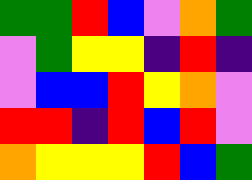[["green", "green", "red", "blue", "violet", "orange", "green"], ["violet", "green", "yellow", "yellow", "indigo", "red", "indigo"], ["violet", "blue", "blue", "red", "yellow", "orange", "violet"], ["red", "red", "indigo", "red", "blue", "red", "violet"], ["orange", "yellow", "yellow", "yellow", "red", "blue", "green"]]